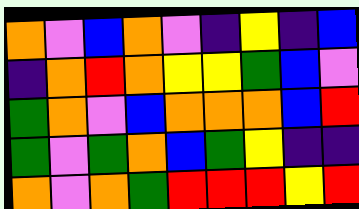[["orange", "violet", "blue", "orange", "violet", "indigo", "yellow", "indigo", "blue"], ["indigo", "orange", "red", "orange", "yellow", "yellow", "green", "blue", "violet"], ["green", "orange", "violet", "blue", "orange", "orange", "orange", "blue", "red"], ["green", "violet", "green", "orange", "blue", "green", "yellow", "indigo", "indigo"], ["orange", "violet", "orange", "green", "red", "red", "red", "yellow", "red"]]